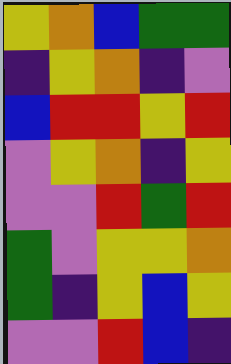[["yellow", "orange", "blue", "green", "green"], ["indigo", "yellow", "orange", "indigo", "violet"], ["blue", "red", "red", "yellow", "red"], ["violet", "yellow", "orange", "indigo", "yellow"], ["violet", "violet", "red", "green", "red"], ["green", "violet", "yellow", "yellow", "orange"], ["green", "indigo", "yellow", "blue", "yellow"], ["violet", "violet", "red", "blue", "indigo"]]